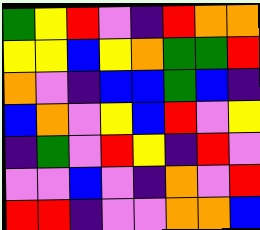[["green", "yellow", "red", "violet", "indigo", "red", "orange", "orange"], ["yellow", "yellow", "blue", "yellow", "orange", "green", "green", "red"], ["orange", "violet", "indigo", "blue", "blue", "green", "blue", "indigo"], ["blue", "orange", "violet", "yellow", "blue", "red", "violet", "yellow"], ["indigo", "green", "violet", "red", "yellow", "indigo", "red", "violet"], ["violet", "violet", "blue", "violet", "indigo", "orange", "violet", "red"], ["red", "red", "indigo", "violet", "violet", "orange", "orange", "blue"]]